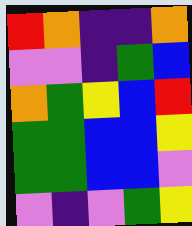[["red", "orange", "indigo", "indigo", "orange"], ["violet", "violet", "indigo", "green", "blue"], ["orange", "green", "yellow", "blue", "red"], ["green", "green", "blue", "blue", "yellow"], ["green", "green", "blue", "blue", "violet"], ["violet", "indigo", "violet", "green", "yellow"]]